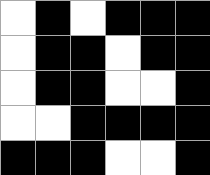[["white", "black", "white", "black", "black", "black"], ["white", "black", "black", "white", "black", "black"], ["white", "black", "black", "white", "white", "black"], ["white", "white", "black", "black", "black", "black"], ["black", "black", "black", "white", "white", "black"]]